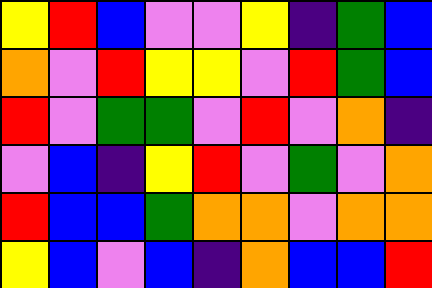[["yellow", "red", "blue", "violet", "violet", "yellow", "indigo", "green", "blue"], ["orange", "violet", "red", "yellow", "yellow", "violet", "red", "green", "blue"], ["red", "violet", "green", "green", "violet", "red", "violet", "orange", "indigo"], ["violet", "blue", "indigo", "yellow", "red", "violet", "green", "violet", "orange"], ["red", "blue", "blue", "green", "orange", "orange", "violet", "orange", "orange"], ["yellow", "blue", "violet", "blue", "indigo", "orange", "blue", "blue", "red"]]